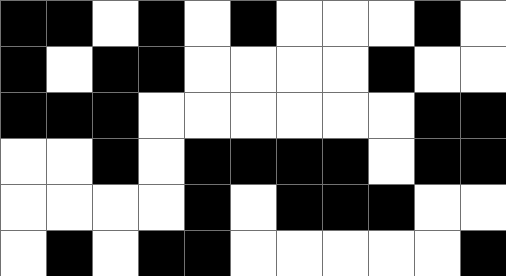[["black", "black", "white", "black", "white", "black", "white", "white", "white", "black", "white"], ["black", "white", "black", "black", "white", "white", "white", "white", "black", "white", "white"], ["black", "black", "black", "white", "white", "white", "white", "white", "white", "black", "black"], ["white", "white", "black", "white", "black", "black", "black", "black", "white", "black", "black"], ["white", "white", "white", "white", "black", "white", "black", "black", "black", "white", "white"], ["white", "black", "white", "black", "black", "white", "white", "white", "white", "white", "black"]]